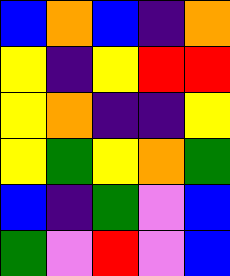[["blue", "orange", "blue", "indigo", "orange"], ["yellow", "indigo", "yellow", "red", "red"], ["yellow", "orange", "indigo", "indigo", "yellow"], ["yellow", "green", "yellow", "orange", "green"], ["blue", "indigo", "green", "violet", "blue"], ["green", "violet", "red", "violet", "blue"]]